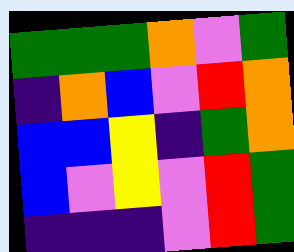[["green", "green", "green", "orange", "violet", "green"], ["indigo", "orange", "blue", "violet", "red", "orange"], ["blue", "blue", "yellow", "indigo", "green", "orange"], ["blue", "violet", "yellow", "violet", "red", "green"], ["indigo", "indigo", "indigo", "violet", "red", "green"]]